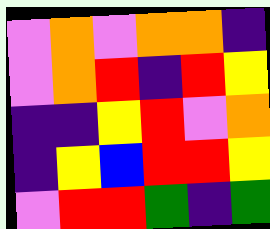[["violet", "orange", "violet", "orange", "orange", "indigo"], ["violet", "orange", "red", "indigo", "red", "yellow"], ["indigo", "indigo", "yellow", "red", "violet", "orange"], ["indigo", "yellow", "blue", "red", "red", "yellow"], ["violet", "red", "red", "green", "indigo", "green"]]